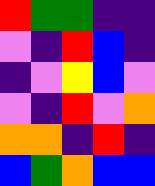[["red", "green", "green", "indigo", "indigo"], ["violet", "indigo", "red", "blue", "indigo"], ["indigo", "violet", "yellow", "blue", "violet"], ["violet", "indigo", "red", "violet", "orange"], ["orange", "orange", "indigo", "red", "indigo"], ["blue", "green", "orange", "blue", "blue"]]